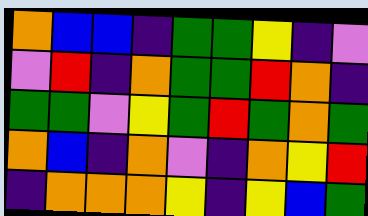[["orange", "blue", "blue", "indigo", "green", "green", "yellow", "indigo", "violet"], ["violet", "red", "indigo", "orange", "green", "green", "red", "orange", "indigo"], ["green", "green", "violet", "yellow", "green", "red", "green", "orange", "green"], ["orange", "blue", "indigo", "orange", "violet", "indigo", "orange", "yellow", "red"], ["indigo", "orange", "orange", "orange", "yellow", "indigo", "yellow", "blue", "green"]]